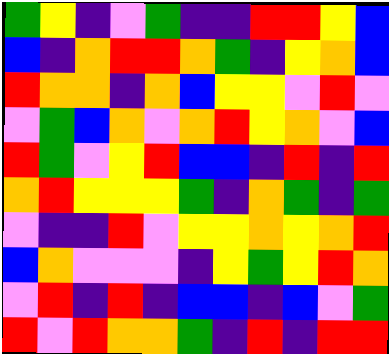[["green", "yellow", "indigo", "violet", "green", "indigo", "indigo", "red", "red", "yellow", "blue"], ["blue", "indigo", "orange", "red", "red", "orange", "green", "indigo", "yellow", "orange", "blue"], ["red", "orange", "orange", "indigo", "orange", "blue", "yellow", "yellow", "violet", "red", "violet"], ["violet", "green", "blue", "orange", "violet", "orange", "red", "yellow", "orange", "violet", "blue"], ["red", "green", "violet", "yellow", "red", "blue", "blue", "indigo", "red", "indigo", "red"], ["orange", "red", "yellow", "yellow", "yellow", "green", "indigo", "orange", "green", "indigo", "green"], ["violet", "indigo", "indigo", "red", "violet", "yellow", "yellow", "orange", "yellow", "orange", "red"], ["blue", "orange", "violet", "violet", "violet", "indigo", "yellow", "green", "yellow", "red", "orange"], ["violet", "red", "indigo", "red", "indigo", "blue", "blue", "indigo", "blue", "violet", "green"], ["red", "violet", "red", "orange", "orange", "green", "indigo", "red", "indigo", "red", "red"]]